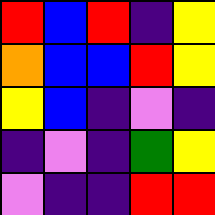[["red", "blue", "red", "indigo", "yellow"], ["orange", "blue", "blue", "red", "yellow"], ["yellow", "blue", "indigo", "violet", "indigo"], ["indigo", "violet", "indigo", "green", "yellow"], ["violet", "indigo", "indigo", "red", "red"]]